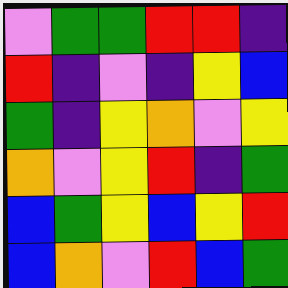[["violet", "green", "green", "red", "red", "indigo"], ["red", "indigo", "violet", "indigo", "yellow", "blue"], ["green", "indigo", "yellow", "orange", "violet", "yellow"], ["orange", "violet", "yellow", "red", "indigo", "green"], ["blue", "green", "yellow", "blue", "yellow", "red"], ["blue", "orange", "violet", "red", "blue", "green"]]